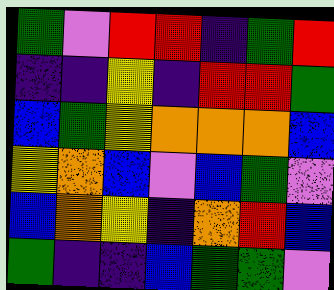[["green", "violet", "red", "red", "indigo", "green", "red"], ["indigo", "indigo", "yellow", "indigo", "red", "red", "green"], ["blue", "green", "yellow", "orange", "orange", "orange", "blue"], ["yellow", "orange", "blue", "violet", "blue", "green", "violet"], ["blue", "orange", "yellow", "indigo", "orange", "red", "blue"], ["green", "indigo", "indigo", "blue", "green", "green", "violet"]]